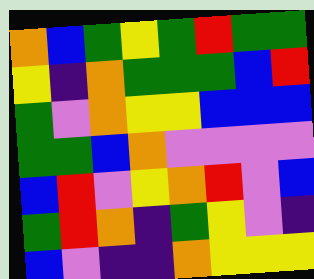[["orange", "blue", "green", "yellow", "green", "red", "green", "green"], ["yellow", "indigo", "orange", "green", "green", "green", "blue", "red"], ["green", "violet", "orange", "yellow", "yellow", "blue", "blue", "blue"], ["green", "green", "blue", "orange", "violet", "violet", "violet", "violet"], ["blue", "red", "violet", "yellow", "orange", "red", "violet", "blue"], ["green", "red", "orange", "indigo", "green", "yellow", "violet", "indigo"], ["blue", "violet", "indigo", "indigo", "orange", "yellow", "yellow", "yellow"]]